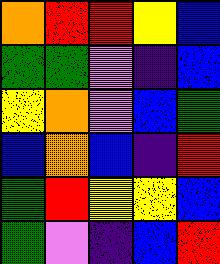[["orange", "red", "red", "yellow", "blue"], ["green", "green", "violet", "indigo", "blue"], ["yellow", "orange", "violet", "blue", "green"], ["blue", "orange", "blue", "indigo", "red"], ["green", "red", "yellow", "yellow", "blue"], ["green", "violet", "indigo", "blue", "red"]]